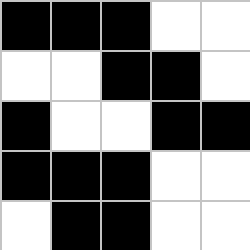[["black", "black", "black", "white", "white"], ["white", "white", "black", "black", "white"], ["black", "white", "white", "black", "black"], ["black", "black", "black", "white", "white"], ["white", "black", "black", "white", "white"]]